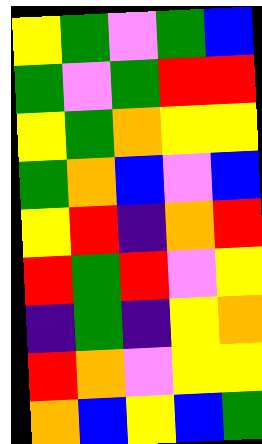[["yellow", "green", "violet", "green", "blue"], ["green", "violet", "green", "red", "red"], ["yellow", "green", "orange", "yellow", "yellow"], ["green", "orange", "blue", "violet", "blue"], ["yellow", "red", "indigo", "orange", "red"], ["red", "green", "red", "violet", "yellow"], ["indigo", "green", "indigo", "yellow", "orange"], ["red", "orange", "violet", "yellow", "yellow"], ["orange", "blue", "yellow", "blue", "green"]]